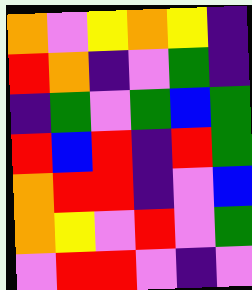[["orange", "violet", "yellow", "orange", "yellow", "indigo"], ["red", "orange", "indigo", "violet", "green", "indigo"], ["indigo", "green", "violet", "green", "blue", "green"], ["red", "blue", "red", "indigo", "red", "green"], ["orange", "red", "red", "indigo", "violet", "blue"], ["orange", "yellow", "violet", "red", "violet", "green"], ["violet", "red", "red", "violet", "indigo", "violet"]]